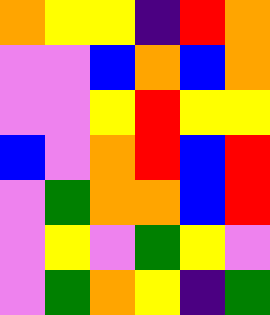[["orange", "yellow", "yellow", "indigo", "red", "orange"], ["violet", "violet", "blue", "orange", "blue", "orange"], ["violet", "violet", "yellow", "red", "yellow", "yellow"], ["blue", "violet", "orange", "red", "blue", "red"], ["violet", "green", "orange", "orange", "blue", "red"], ["violet", "yellow", "violet", "green", "yellow", "violet"], ["violet", "green", "orange", "yellow", "indigo", "green"]]